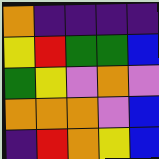[["orange", "indigo", "indigo", "indigo", "indigo"], ["yellow", "red", "green", "green", "blue"], ["green", "yellow", "violet", "orange", "violet"], ["orange", "orange", "orange", "violet", "blue"], ["indigo", "red", "orange", "yellow", "blue"]]